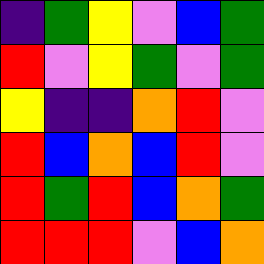[["indigo", "green", "yellow", "violet", "blue", "green"], ["red", "violet", "yellow", "green", "violet", "green"], ["yellow", "indigo", "indigo", "orange", "red", "violet"], ["red", "blue", "orange", "blue", "red", "violet"], ["red", "green", "red", "blue", "orange", "green"], ["red", "red", "red", "violet", "blue", "orange"]]